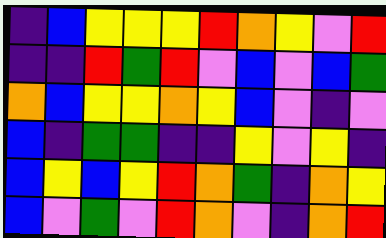[["indigo", "blue", "yellow", "yellow", "yellow", "red", "orange", "yellow", "violet", "red"], ["indigo", "indigo", "red", "green", "red", "violet", "blue", "violet", "blue", "green"], ["orange", "blue", "yellow", "yellow", "orange", "yellow", "blue", "violet", "indigo", "violet"], ["blue", "indigo", "green", "green", "indigo", "indigo", "yellow", "violet", "yellow", "indigo"], ["blue", "yellow", "blue", "yellow", "red", "orange", "green", "indigo", "orange", "yellow"], ["blue", "violet", "green", "violet", "red", "orange", "violet", "indigo", "orange", "red"]]